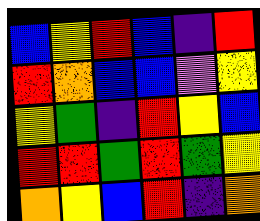[["blue", "yellow", "red", "blue", "indigo", "red"], ["red", "orange", "blue", "blue", "violet", "yellow"], ["yellow", "green", "indigo", "red", "yellow", "blue"], ["red", "red", "green", "red", "green", "yellow"], ["orange", "yellow", "blue", "red", "indigo", "orange"]]